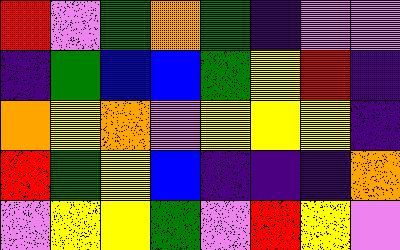[["red", "violet", "green", "orange", "green", "indigo", "violet", "violet"], ["indigo", "green", "blue", "blue", "green", "yellow", "red", "indigo"], ["orange", "yellow", "orange", "violet", "yellow", "yellow", "yellow", "indigo"], ["red", "green", "yellow", "blue", "indigo", "indigo", "indigo", "orange"], ["violet", "yellow", "yellow", "green", "violet", "red", "yellow", "violet"]]